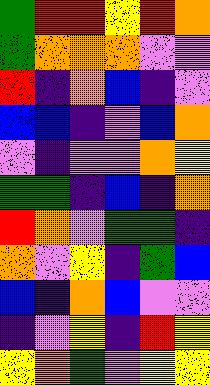[["green", "red", "red", "yellow", "red", "orange"], ["green", "orange", "orange", "orange", "violet", "violet"], ["red", "indigo", "orange", "blue", "indigo", "violet"], ["blue", "blue", "indigo", "violet", "blue", "orange"], ["violet", "indigo", "violet", "violet", "orange", "yellow"], ["green", "green", "indigo", "blue", "indigo", "orange"], ["red", "orange", "violet", "green", "green", "indigo"], ["orange", "violet", "yellow", "indigo", "green", "blue"], ["blue", "indigo", "orange", "blue", "violet", "violet"], ["indigo", "violet", "yellow", "indigo", "red", "yellow"], ["yellow", "orange", "green", "violet", "yellow", "yellow"]]